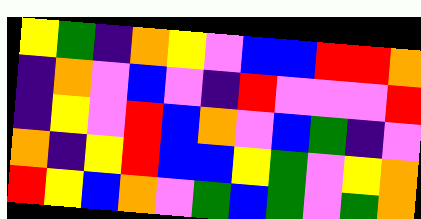[["yellow", "green", "indigo", "orange", "yellow", "violet", "blue", "blue", "red", "red", "orange"], ["indigo", "orange", "violet", "blue", "violet", "indigo", "red", "violet", "violet", "violet", "red"], ["indigo", "yellow", "violet", "red", "blue", "orange", "violet", "blue", "green", "indigo", "violet"], ["orange", "indigo", "yellow", "red", "blue", "blue", "yellow", "green", "violet", "yellow", "orange"], ["red", "yellow", "blue", "orange", "violet", "green", "blue", "green", "violet", "green", "orange"]]